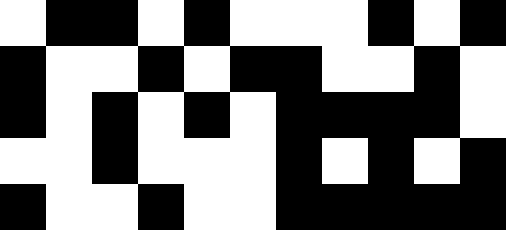[["white", "black", "black", "white", "black", "white", "white", "white", "black", "white", "black"], ["black", "white", "white", "black", "white", "black", "black", "white", "white", "black", "white"], ["black", "white", "black", "white", "black", "white", "black", "black", "black", "black", "white"], ["white", "white", "black", "white", "white", "white", "black", "white", "black", "white", "black"], ["black", "white", "white", "black", "white", "white", "black", "black", "black", "black", "black"]]